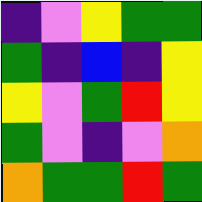[["indigo", "violet", "yellow", "green", "green"], ["green", "indigo", "blue", "indigo", "yellow"], ["yellow", "violet", "green", "red", "yellow"], ["green", "violet", "indigo", "violet", "orange"], ["orange", "green", "green", "red", "green"]]